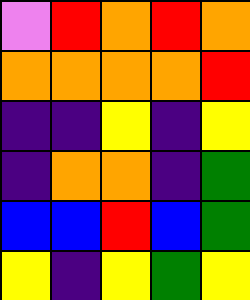[["violet", "red", "orange", "red", "orange"], ["orange", "orange", "orange", "orange", "red"], ["indigo", "indigo", "yellow", "indigo", "yellow"], ["indigo", "orange", "orange", "indigo", "green"], ["blue", "blue", "red", "blue", "green"], ["yellow", "indigo", "yellow", "green", "yellow"]]